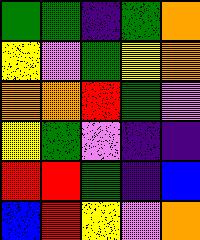[["green", "green", "indigo", "green", "orange"], ["yellow", "violet", "green", "yellow", "orange"], ["orange", "orange", "red", "green", "violet"], ["yellow", "green", "violet", "indigo", "indigo"], ["red", "red", "green", "indigo", "blue"], ["blue", "red", "yellow", "violet", "orange"]]